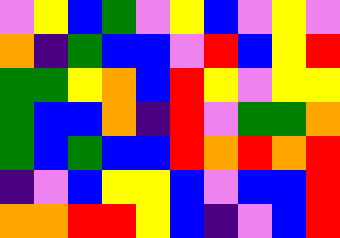[["violet", "yellow", "blue", "green", "violet", "yellow", "blue", "violet", "yellow", "violet"], ["orange", "indigo", "green", "blue", "blue", "violet", "red", "blue", "yellow", "red"], ["green", "green", "yellow", "orange", "blue", "red", "yellow", "violet", "yellow", "yellow"], ["green", "blue", "blue", "orange", "indigo", "red", "violet", "green", "green", "orange"], ["green", "blue", "green", "blue", "blue", "red", "orange", "red", "orange", "red"], ["indigo", "violet", "blue", "yellow", "yellow", "blue", "violet", "blue", "blue", "red"], ["orange", "orange", "red", "red", "yellow", "blue", "indigo", "violet", "blue", "red"]]